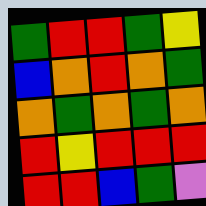[["green", "red", "red", "green", "yellow"], ["blue", "orange", "red", "orange", "green"], ["orange", "green", "orange", "green", "orange"], ["red", "yellow", "red", "red", "red"], ["red", "red", "blue", "green", "violet"]]